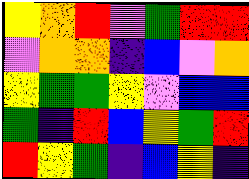[["yellow", "orange", "red", "violet", "green", "red", "red"], ["violet", "orange", "orange", "indigo", "blue", "violet", "orange"], ["yellow", "green", "green", "yellow", "violet", "blue", "blue"], ["green", "indigo", "red", "blue", "yellow", "green", "red"], ["red", "yellow", "green", "indigo", "blue", "yellow", "indigo"]]